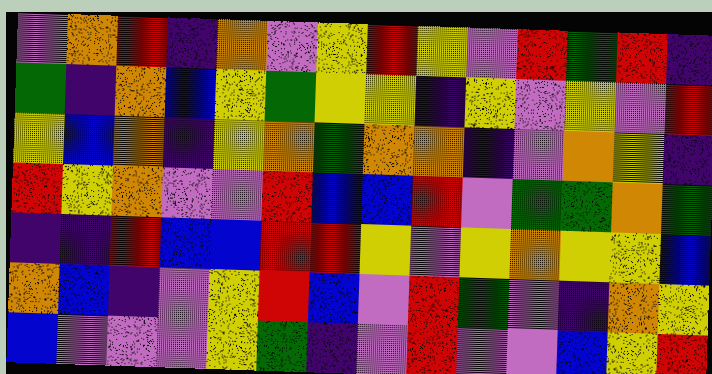[["violet", "orange", "red", "indigo", "orange", "violet", "yellow", "red", "yellow", "violet", "red", "green", "red", "indigo"], ["green", "indigo", "orange", "blue", "yellow", "green", "yellow", "yellow", "indigo", "yellow", "violet", "yellow", "violet", "red"], ["yellow", "blue", "orange", "indigo", "yellow", "orange", "green", "orange", "orange", "indigo", "violet", "orange", "yellow", "indigo"], ["red", "yellow", "orange", "violet", "violet", "red", "blue", "blue", "red", "violet", "green", "green", "orange", "green"], ["indigo", "indigo", "red", "blue", "blue", "red", "red", "yellow", "violet", "yellow", "orange", "yellow", "yellow", "blue"], ["orange", "blue", "indigo", "violet", "yellow", "red", "blue", "violet", "red", "green", "violet", "indigo", "orange", "yellow"], ["blue", "violet", "violet", "violet", "yellow", "green", "indigo", "violet", "red", "violet", "violet", "blue", "yellow", "red"]]